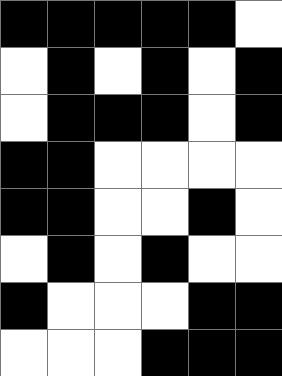[["black", "black", "black", "black", "black", "white"], ["white", "black", "white", "black", "white", "black"], ["white", "black", "black", "black", "white", "black"], ["black", "black", "white", "white", "white", "white"], ["black", "black", "white", "white", "black", "white"], ["white", "black", "white", "black", "white", "white"], ["black", "white", "white", "white", "black", "black"], ["white", "white", "white", "black", "black", "black"]]